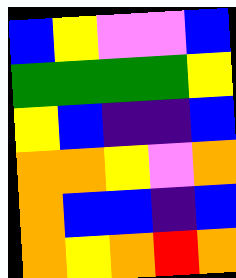[["blue", "yellow", "violet", "violet", "blue"], ["green", "green", "green", "green", "yellow"], ["yellow", "blue", "indigo", "indigo", "blue"], ["orange", "orange", "yellow", "violet", "orange"], ["orange", "blue", "blue", "indigo", "blue"], ["orange", "yellow", "orange", "red", "orange"]]